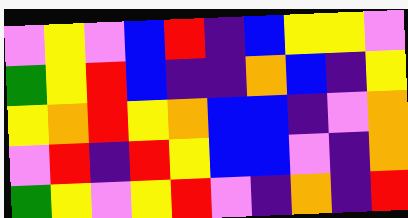[["violet", "yellow", "violet", "blue", "red", "indigo", "blue", "yellow", "yellow", "violet"], ["green", "yellow", "red", "blue", "indigo", "indigo", "orange", "blue", "indigo", "yellow"], ["yellow", "orange", "red", "yellow", "orange", "blue", "blue", "indigo", "violet", "orange"], ["violet", "red", "indigo", "red", "yellow", "blue", "blue", "violet", "indigo", "orange"], ["green", "yellow", "violet", "yellow", "red", "violet", "indigo", "orange", "indigo", "red"]]